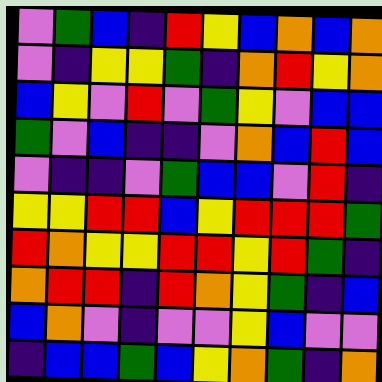[["violet", "green", "blue", "indigo", "red", "yellow", "blue", "orange", "blue", "orange"], ["violet", "indigo", "yellow", "yellow", "green", "indigo", "orange", "red", "yellow", "orange"], ["blue", "yellow", "violet", "red", "violet", "green", "yellow", "violet", "blue", "blue"], ["green", "violet", "blue", "indigo", "indigo", "violet", "orange", "blue", "red", "blue"], ["violet", "indigo", "indigo", "violet", "green", "blue", "blue", "violet", "red", "indigo"], ["yellow", "yellow", "red", "red", "blue", "yellow", "red", "red", "red", "green"], ["red", "orange", "yellow", "yellow", "red", "red", "yellow", "red", "green", "indigo"], ["orange", "red", "red", "indigo", "red", "orange", "yellow", "green", "indigo", "blue"], ["blue", "orange", "violet", "indigo", "violet", "violet", "yellow", "blue", "violet", "violet"], ["indigo", "blue", "blue", "green", "blue", "yellow", "orange", "green", "indigo", "orange"]]